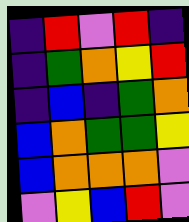[["indigo", "red", "violet", "red", "indigo"], ["indigo", "green", "orange", "yellow", "red"], ["indigo", "blue", "indigo", "green", "orange"], ["blue", "orange", "green", "green", "yellow"], ["blue", "orange", "orange", "orange", "violet"], ["violet", "yellow", "blue", "red", "violet"]]